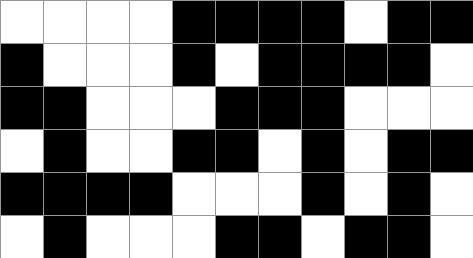[["white", "white", "white", "white", "black", "black", "black", "black", "white", "black", "black"], ["black", "white", "white", "white", "black", "white", "black", "black", "black", "black", "white"], ["black", "black", "white", "white", "white", "black", "black", "black", "white", "white", "white"], ["white", "black", "white", "white", "black", "black", "white", "black", "white", "black", "black"], ["black", "black", "black", "black", "white", "white", "white", "black", "white", "black", "white"], ["white", "black", "white", "white", "white", "black", "black", "white", "black", "black", "white"]]